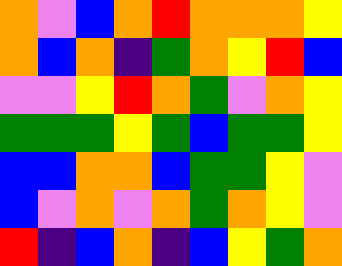[["orange", "violet", "blue", "orange", "red", "orange", "orange", "orange", "yellow"], ["orange", "blue", "orange", "indigo", "green", "orange", "yellow", "red", "blue"], ["violet", "violet", "yellow", "red", "orange", "green", "violet", "orange", "yellow"], ["green", "green", "green", "yellow", "green", "blue", "green", "green", "yellow"], ["blue", "blue", "orange", "orange", "blue", "green", "green", "yellow", "violet"], ["blue", "violet", "orange", "violet", "orange", "green", "orange", "yellow", "violet"], ["red", "indigo", "blue", "orange", "indigo", "blue", "yellow", "green", "orange"]]